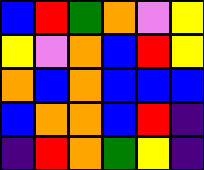[["blue", "red", "green", "orange", "violet", "yellow"], ["yellow", "violet", "orange", "blue", "red", "yellow"], ["orange", "blue", "orange", "blue", "blue", "blue"], ["blue", "orange", "orange", "blue", "red", "indigo"], ["indigo", "red", "orange", "green", "yellow", "indigo"]]